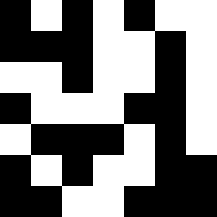[["black", "white", "black", "white", "black", "white", "white"], ["black", "black", "black", "white", "white", "black", "white"], ["white", "white", "black", "white", "white", "black", "white"], ["black", "white", "white", "white", "black", "black", "white"], ["white", "black", "black", "black", "white", "black", "white"], ["black", "white", "black", "white", "white", "black", "black"], ["black", "black", "white", "white", "black", "black", "black"]]